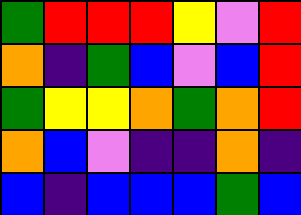[["green", "red", "red", "red", "yellow", "violet", "red"], ["orange", "indigo", "green", "blue", "violet", "blue", "red"], ["green", "yellow", "yellow", "orange", "green", "orange", "red"], ["orange", "blue", "violet", "indigo", "indigo", "orange", "indigo"], ["blue", "indigo", "blue", "blue", "blue", "green", "blue"]]